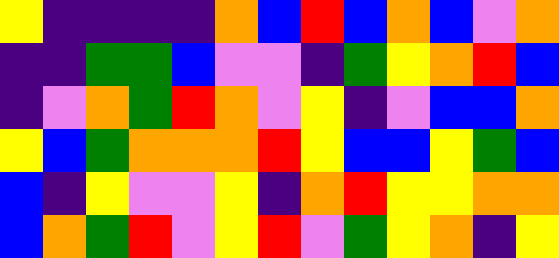[["yellow", "indigo", "indigo", "indigo", "indigo", "orange", "blue", "red", "blue", "orange", "blue", "violet", "orange"], ["indigo", "indigo", "green", "green", "blue", "violet", "violet", "indigo", "green", "yellow", "orange", "red", "blue"], ["indigo", "violet", "orange", "green", "red", "orange", "violet", "yellow", "indigo", "violet", "blue", "blue", "orange"], ["yellow", "blue", "green", "orange", "orange", "orange", "red", "yellow", "blue", "blue", "yellow", "green", "blue"], ["blue", "indigo", "yellow", "violet", "violet", "yellow", "indigo", "orange", "red", "yellow", "yellow", "orange", "orange"], ["blue", "orange", "green", "red", "violet", "yellow", "red", "violet", "green", "yellow", "orange", "indigo", "yellow"]]